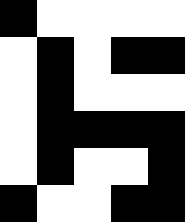[["black", "white", "white", "white", "white"], ["white", "black", "white", "black", "black"], ["white", "black", "white", "white", "white"], ["white", "black", "black", "black", "black"], ["white", "black", "white", "white", "black"], ["black", "white", "white", "black", "black"]]